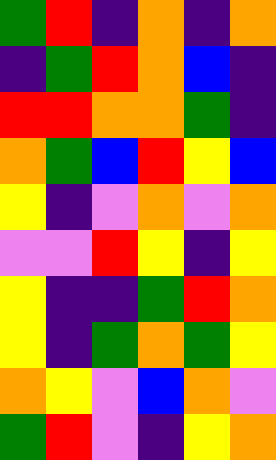[["green", "red", "indigo", "orange", "indigo", "orange"], ["indigo", "green", "red", "orange", "blue", "indigo"], ["red", "red", "orange", "orange", "green", "indigo"], ["orange", "green", "blue", "red", "yellow", "blue"], ["yellow", "indigo", "violet", "orange", "violet", "orange"], ["violet", "violet", "red", "yellow", "indigo", "yellow"], ["yellow", "indigo", "indigo", "green", "red", "orange"], ["yellow", "indigo", "green", "orange", "green", "yellow"], ["orange", "yellow", "violet", "blue", "orange", "violet"], ["green", "red", "violet", "indigo", "yellow", "orange"]]